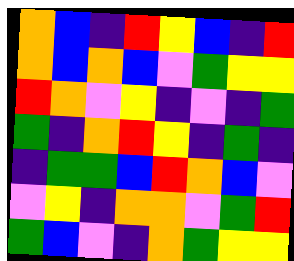[["orange", "blue", "indigo", "red", "yellow", "blue", "indigo", "red"], ["orange", "blue", "orange", "blue", "violet", "green", "yellow", "yellow"], ["red", "orange", "violet", "yellow", "indigo", "violet", "indigo", "green"], ["green", "indigo", "orange", "red", "yellow", "indigo", "green", "indigo"], ["indigo", "green", "green", "blue", "red", "orange", "blue", "violet"], ["violet", "yellow", "indigo", "orange", "orange", "violet", "green", "red"], ["green", "blue", "violet", "indigo", "orange", "green", "yellow", "yellow"]]